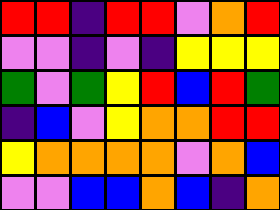[["red", "red", "indigo", "red", "red", "violet", "orange", "red"], ["violet", "violet", "indigo", "violet", "indigo", "yellow", "yellow", "yellow"], ["green", "violet", "green", "yellow", "red", "blue", "red", "green"], ["indigo", "blue", "violet", "yellow", "orange", "orange", "red", "red"], ["yellow", "orange", "orange", "orange", "orange", "violet", "orange", "blue"], ["violet", "violet", "blue", "blue", "orange", "blue", "indigo", "orange"]]